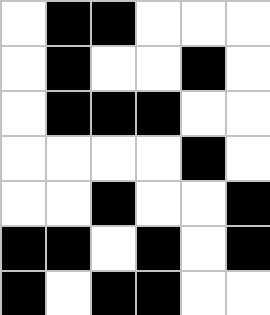[["white", "black", "black", "white", "white", "white"], ["white", "black", "white", "white", "black", "white"], ["white", "black", "black", "black", "white", "white"], ["white", "white", "white", "white", "black", "white"], ["white", "white", "black", "white", "white", "black"], ["black", "black", "white", "black", "white", "black"], ["black", "white", "black", "black", "white", "white"]]